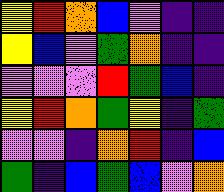[["yellow", "red", "orange", "blue", "violet", "indigo", "indigo"], ["yellow", "blue", "violet", "green", "orange", "indigo", "indigo"], ["violet", "violet", "violet", "red", "green", "blue", "indigo"], ["yellow", "red", "orange", "green", "yellow", "indigo", "green"], ["violet", "violet", "indigo", "orange", "red", "indigo", "blue"], ["green", "indigo", "blue", "green", "blue", "violet", "orange"]]